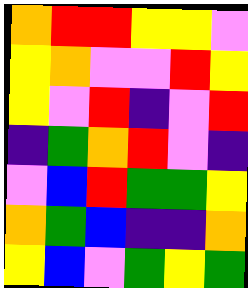[["orange", "red", "red", "yellow", "yellow", "violet"], ["yellow", "orange", "violet", "violet", "red", "yellow"], ["yellow", "violet", "red", "indigo", "violet", "red"], ["indigo", "green", "orange", "red", "violet", "indigo"], ["violet", "blue", "red", "green", "green", "yellow"], ["orange", "green", "blue", "indigo", "indigo", "orange"], ["yellow", "blue", "violet", "green", "yellow", "green"]]